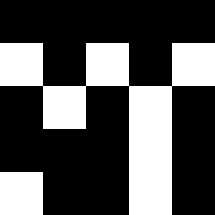[["black", "black", "black", "black", "black"], ["white", "black", "white", "black", "white"], ["black", "white", "black", "white", "black"], ["black", "black", "black", "white", "black"], ["white", "black", "black", "white", "black"]]